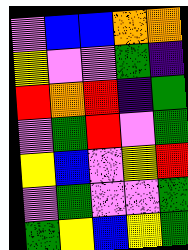[["violet", "blue", "blue", "orange", "orange"], ["yellow", "violet", "violet", "green", "indigo"], ["red", "orange", "red", "indigo", "green"], ["violet", "green", "red", "violet", "green"], ["yellow", "blue", "violet", "yellow", "red"], ["violet", "green", "violet", "violet", "green"], ["green", "yellow", "blue", "yellow", "green"]]